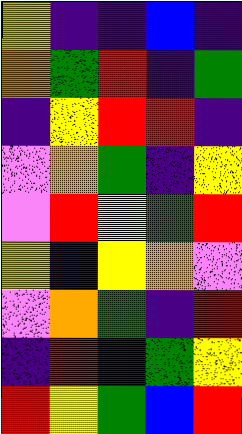[["yellow", "indigo", "indigo", "blue", "indigo"], ["orange", "green", "red", "indigo", "green"], ["indigo", "yellow", "red", "red", "indigo"], ["violet", "orange", "green", "indigo", "yellow"], ["violet", "red", "yellow", "green", "red"], ["yellow", "indigo", "yellow", "orange", "violet"], ["violet", "orange", "green", "indigo", "red"], ["indigo", "red", "indigo", "green", "yellow"], ["red", "yellow", "green", "blue", "red"]]